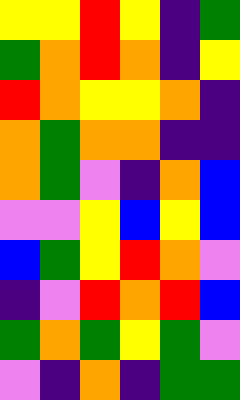[["yellow", "yellow", "red", "yellow", "indigo", "green"], ["green", "orange", "red", "orange", "indigo", "yellow"], ["red", "orange", "yellow", "yellow", "orange", "indigo"], ["orange", "green", "orange", "orange", "indigo", "indigo"], ["orange", "green", "violet", "indigo", "orange", "blue"], ["violet", "violet", "yellow", "blue", "yellow", "blue"], ["blue", "green", "yellow", "red", "orange", "violet"], ["indigo", "violet", "red", "orange", "red", "blue"], ["green", "orange", "green", "yellow", "green", "violet"], ["violet", "indigo", "orange", "indigo", "green", "green"]]